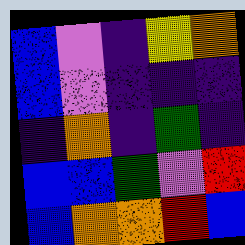[["blue", "violet", "indigo", "yellow", "orange"], ["blue", "violet", "indigo", "indigo", "indigo"], ["indigo", "orange", "indigo", "green", "indigo"], ["blue", "blue", "green", "violet", "red"], ["blue", "orange", "orange", "red", "blue"]]